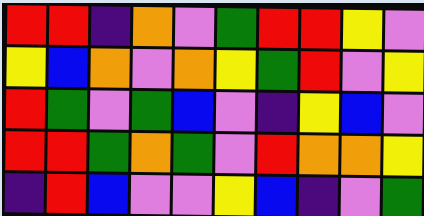[["red", "red", "indigo", "orange", "violet", "green", "red", "red", "yellow", "violet"], ["yellow", "blue", "orange", "violet", "orange", "yellow", "green", "red", "violet", "yellow"], ["red", "green", "violet", "green", "blue", "violet", "indigo", "yellow", "blue", "violet"], ["red", "red", "green", "orange", "green", "violet", "red", "orange", "orange", "yellow"], ["indigo", "red", "blue", "violet", "violet", "yellow", "blue", "indigo", "violet", "green"]]